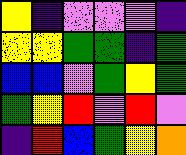[["yellow", "indigo", "violet", "violet", "violet", "indigo"], ["yellow", "yellow", "green", "green", "indigo", "green"], ["blue", "blue", "violet", "green", "yellow", "green"], ["green", "yellow", "red", "violet", "red", "violet"], ["indigo", "red", "blue", "green", "yellow", "orange"]]